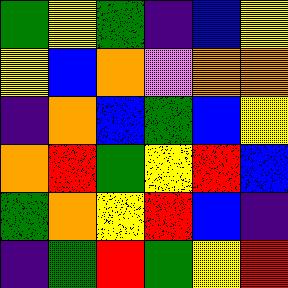[["green", "yellow", "green", "indigo", "blue", "yellow"], ["yellow", "blue", "orange", "violet", "orange", "orange"], ["indigo", "orange", "blue", "green", "blue", "yellow"], ["orange", "red", "green", "yellow", "red", "blue"], ["green", "orange", "yellow", "red", "blue", "indigo"], ["indigo", "green", "red", "green", "yellow", "red"]]